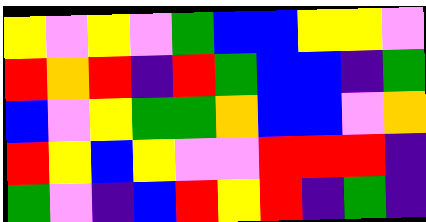[["yellow", "violet", "yellow", "violet", "green", "blue", "blue", "yellow", "yellow", "violet"], ["red", "orange", "red", "indigo", "red", "green", "blue", "blue", "indigo", "green"], ["blue", "violet", "yellow", "green", "green", "orange", "blue", "blue", "violet", "orange"], ["red", "yellow", "blue", "yellow", "violet", "violet", "red", "red", "red", "indigo"], ["green", "violet", "indigo", "blue", "red", "yellow", "red", "indigo", "green", "indigo"]]